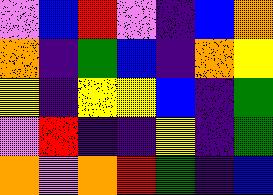[["violet", "blue", "red", "violet", "indigo", "blue", "orange"], ["orange", "indigo", "green", "blue", "indigo", "orange", "yellow"], ["yellow", "indigo", "yellow", "yellow", "blue", "indigo", "green"], ["violet", "red", "indigo", "indigo", "yellow", "indigo", "green"], ["orange", "violet", "orange", "red", "green", "indigo", "blue"]]